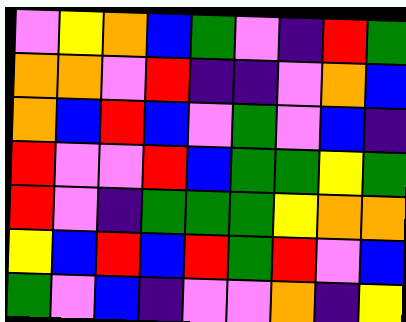[["violet", "yellow", "orange", "blue", "green", "violet", "indigo", "red", "green"], ["orange", "orange", "violet", "red", "indigo", "indigo", "violet", "orange", "blue"], ["orange", "blue", "red", "blue", "violet", "green", "violet", "blue", "indigo"], ["red", "violet", "violet", "red", "blue", "green", "green", "yellow", "green"], ["red", "violet", "indigo", "green", "green", "green", "yellow", "orange", "orange"], ["yellow", "blue", "red", "blue", "red", "green", "red", "violet", "blue"], ["green", "violet", "blue", "indigo", "violet", "violet", "orange", "indigo", "yellow"]]